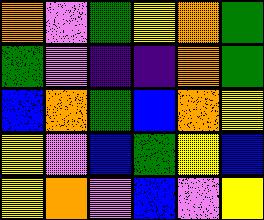[["orange", "violet", "green", "yellow", "orange", "green"], ["green", "violet", "indigo", "indigo", "orange", "green"], ["blue", "orange", "green", "blue", "orange", "yellow"], ["yellow", "violet", "blue", "green", "yellow", "blue"], ["yellow", "orange", "violet", "blue", "violet", "yellow"]]